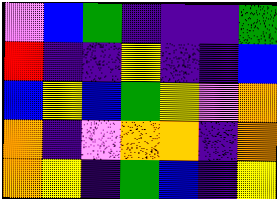[["violet", "blue", "green", "indigo", "indigo", "indigo", "green"], ["red", "indigo", "indigo", "yellow", "indigo", "indigo", "blue"], ["blue", "yellow", "blue", "green", "yellow", "violet", "orange"], ["orange", "indigo", "violet", "orange", "orange", "indigo", "orange"], ["orange", "yellow", "indigo", "green", "blue", "indigo", "yellow"]]